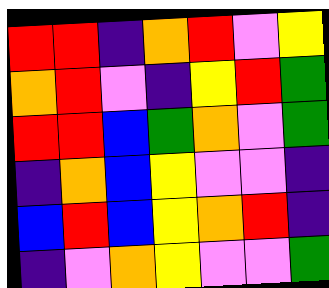[["red", "red", "indigo", "orange", "red", "violet", "yellow"], ["orange", "red", "violet", "indigo", "yellow", "red", "green"], ["red", "red", "blue", "green", "orange", "violet", "green"], ["indigo", "orange", "blue", "yellow", "violet", "violet", "indigo"], ["blue", "red", "blue", "yellow", "orange", "red", "indigo"], ["indigo", "violet", "orange", "yellow", "violet", "violet", "green"]]